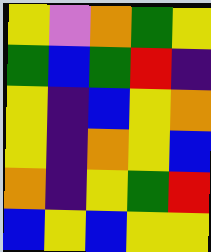[["yellow", "violet", "orange", "green", "yellow"], ["green", "blue", "green", "red", "indigo"], ["yellow", "indigo", "blue", "yellow", "orange"], ["yellow", "indigo", "orange", "yellow", "blue"], ["orange", "indigo", "yellow", "green", "red"], ["blue", "yellow", "blue", "yellow", "yellow"]]